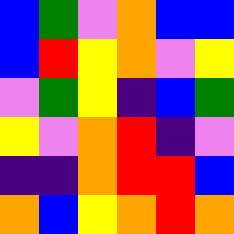[["blue", "green", "violet", "orange", "blue", "blue"], ["blue", "red", "yellow", "orange", "violet", "yellow"], ["violet", "green", "yellow", "indigo", "blue", "green"], ["yellow", "violet", "orange", "red", "indigo", "violet"], ["indigo", "indigo", "orange", "red", "red", "blue"], ["orange", "blue", "yellow", "orange", "red", "orange"]]